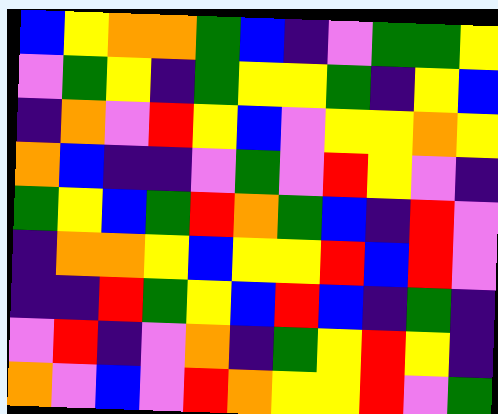[["blue", "yellow", "orange", "orange", "green", "blue", "indigo", "violet", "green", "green", "yellow"], ["violet", "green", "yellow", "indigo", "green", "yellow", "yellow", "green", "indigo", "yellow", "blue"], ["indigo", "orange", "violet", "red", "yellow", "blue", "violet", "yellow", "yellow", "orange", "yellow"], ["orange", "blue", "indigo", "indigo", "violet", "green", "violet", "red", "yellow", "violet", "indigo"], ["green", "yellow", "blue", "green", "red", "orange", "green", "blue", "indigo", "red", "violet"], ["indigo", "orange", "orange", "yellow", "blue", "yellow", "yellow", "red", "blue", "red", "violet"], ["indigo", "indigo", "red", "green", "yellow", "blue", "red", "blue", "indigo", "green", "indigo"], ["violet", "red", "indigo", "violet", "orange", "indigo", "green", "yellow", "red", "yellow", "indigo"], ["orange", "violet", "blue", "violet", "red", "orange", "yellow", "yellow", "red", "violet", "green"]]